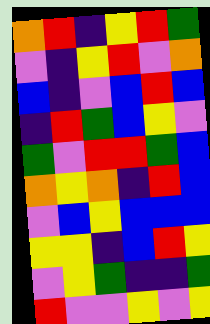[["orange", "red", "indigo", "yellow", "red", "green"], ["violet", "indigo", "yellow", "red", "violet", "orange"], ["blue", "indigo", "violet", "blue", "red", "blue"], ["indigo", "red", "green", "blue", "yellow", "violet"], ["green", "violet", "red", "red", "green", "blue"], ["orange", "yellow", "orange", "indigo", "red", "blue"], ["violet", "blue", "yellow", "blue", "blue", "blue"], ["yellow", "yellow", "indigo", "blue", "red", "yellow"], ["violet", "yellow", "green", "indigo", "indigo", "green"], ["red", "violet", "violet", "yellow", "violet", "yellow"]]